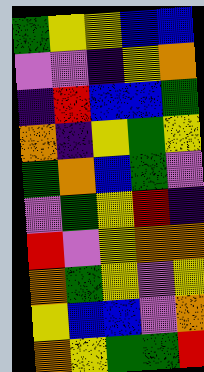[["green", "yellow", "yellow", "blue", "blue"], ["violet", "violet", "indigo", "yellow", "orange"], ["indigo", "red", "blue", "blue", "green"], ["orange", "indigo", "yellow", "green", "yellow"], ["green", "orange", "blue", "green", "violet"], ["violet", "green", "yellow", "red", "indigo"], ["red", "violet", "yellow", "orange", "orange"], ["orange", "green", "yellow", "violet", "yellow"], ["yellow", "blue", "blue", "violet", "orange"], ["orange", "yellow", "green", "green", "red"]]